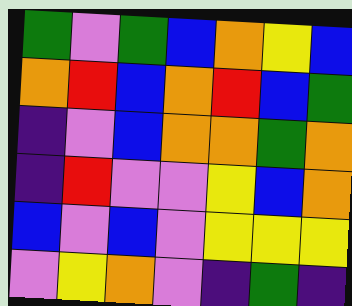[["green", "violet", "green", "blue", "orange", "yellow", "blue"], ["orange", "red", "blue", "orange", "red", "blue", "green"], ["indigo", "violet", "blue", "orange", "orange", "green", "orange"], ["indigo", "red", "violet", "violet", "yellow", "blue", "orange"], ["blue", "violet", "blue", "violet", "yellow", "yellow", "yellow"], ["violet", "yellow", "orange", "violet", "indigo", "green", "indigo"]]